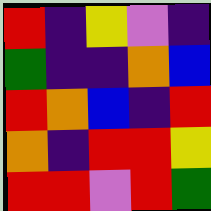[["red", "indigo", "yellow", "violet", "indigo"], ["green", "indigo", "indigo", "orange", "blue"], ["red", "orange", "blue", "indigo", "red"], ["orange", "indigo", "red", "red", "yellow"], ["red", "red", "violet", "red", "green"]]